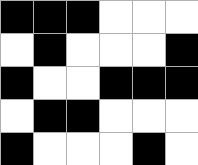[["black", "black", "black", "white", "white", "white"], ["white", "black", "white", "white", "white", "black"], ["black", "white", "white", "black", "black", "black"], ["white", "black", "black", "white", "white", "white"], ["black", "white", "white", "white", "black", "white"]]